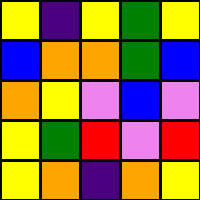[["yellow", "indigo", "yellow", "green", "yellow"], ["blue", "orange", "orange", "green", "blue"], ["orange", "yellow", "violet", "blue", "violet"], ["yellow", "green", "red", "violet", "red"], ["yellow", "orange", "indigo", "orange", "yellow"]]